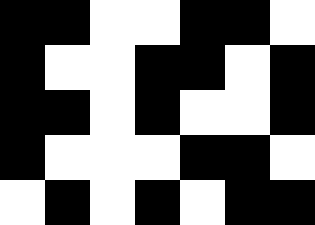[["black", "black", "white", "white", "black", "black", "white"], ["black", "white", "white", "black", "black", "white", "black"], ["black", "black", "white", "black", "white", "white", "black"], ["black", "white", "white", "white", "black", "black", "white"], ["white", "black", "white", "black", "white", "black", "black"]]